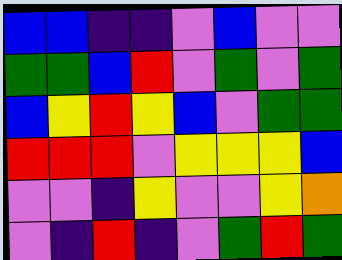[["blue", "blue", "indigo", "indigo", "violet", "blue", "violet", "violet"], ["green", "green", "blue", "red", "violet", "green", "violet", "green"], ["blue", "yellow", "red", "yellow", "blue", "violet", "green", "green"], ["red", "red", "red", "violet", "yellow", "yellow", "yellow", "blue"], ["violet", "violet", "indigo", "yellow", "violet", "violet", "yellow", "orange"], ["violet", "indigo", "red", "indigo", "violet", "green", "red", "green"]]